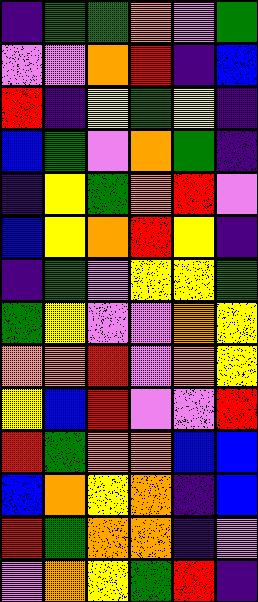[["indigo", "green", "green", "orange", "violet", "green"], ["violet", "violet", "orange", "red", "indigo", "blue"], ["red", "indigo", "yellow", "green", "yellow", "indigo"], ["blue", "green", "violet", "orange", "green", "indigo"], ["indigo", "yellow", "green", "orange", "red", "violet"], ["blue", "yellow", "orange", "red", "yellow", "indigo"], ["indigo", "green", "violet", "yellow", "yellow", "green"], ["green", "yellow", "violet", "violet", "orange", "yellow"], ["orange", "orange", "red", "violet", "orange", "yellow"], ["yellow", "blue", "red", "violet", "violet", "red"], ["red", "green", "orange", "orange", "blue", "blue"], ["blue", "orange", "yellow", "orange", "indigo", "blue"], ["red", "green", "orange", "orange", "indigo", "violet"], ["violet", "orange", "yellow", "green", "red", "indigo"]]